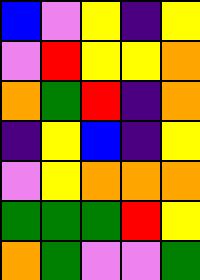[["blue", "violet", "yellow", "indigo", "yellow"], ["violet", "red", "yellow", "yellow", "orange"], ["orange", "green", "red", "indigo", "orange"], ["indigo", "yellow", "blue", "indigo", "yellow"], ["violet", "yellow", "orange", "orange", "orange"], ["green", "green", "green", "red", "yellow"], ["orange", "green", "violet", "violet", "green"]]